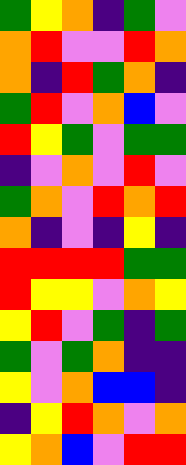[["green", "yellow", "orange", "indigo", "green", "violet"], ["orange", "red", "violet", "violet", "red", "orange"], ["orange", "indigo", "red", "green", "orange", "indigo"], ["green", "red", "violet", "orange", "blue", "violet"], ["red", "yellow", "green", "violet", "green", "green"], ["indigo", "violet", "orange", "violet", "red", "violet"], ["green", "orange", "violet", "red", "orange", "red"], ["orange", "indigo", "violet", "indigo", "yellow", "indigo"], ["red", "red", "red", "red", "green", "green"], ["red", "yellow", "yellow", "violet", "orange", "yellow"], ["yellow", "red", "violet", "green", "indigo", "green"], ["green", "violet", "green", "orange", "indigo", "indigo"], ["yellow", "violet", "orange", "blue", "blue", "indigo"], ["indigo", "yellow", "red", "orange", "violet", "orange"], ["yellow", "orange", "blue", "violet", "red", "red"]]